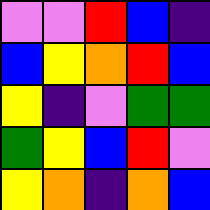[["violet", "violet", "red", "blue", "indigo"], ["blue", "yellow", "orange", "red", "blue"], ["yellow", "indigo", "violet", "green", "green"], ["green", "yellow", "blue", "red", "violet"], ["yellow", "orange", "indigo", "orange", "blue"]]